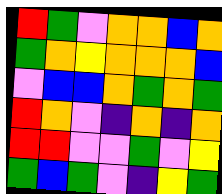[["red", "green", "violet", "orange", "orange", "blue", "orange"], ["green", "orange", "yellow", "orange", "orange", "orange", "blue"], ["violet", "blue", "blue", "orange", "green", "orange", "green"], ["red", "orange", "violet", "indigo", "orange", "indigo", "orange"], ["red", "red", "violet", "violet", "green", "violet", "yellow"], ["green", "blue", "green", "violet", "indigo", "yellow", "green"]]